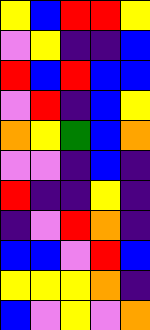[["yellow", "blue", "red", "red", "yellow"], ["violet", "yellow", "indigo", "indigo", "blue"], ["red", "blue", "red", "blue", "blue"], ["violet", "red", "indigo", "blue", "yellow"], ["orange", "yellow", "green", "blue", "orange"], ["violet", "violet", "indigo", "blue", "indigo"], ["red", "indigo", "indigo", "yellow", "indigo"], ["indigo", "violet", "red", "orange", "indigo"], ["blue", "blue", "violet", "red", "blue"], ["yellow", "yellow", "yellow", "orange", "indigo"], ["blue", "violet", "yellow", "violet", "orange"]]